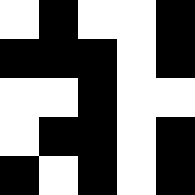[["white", "black", "white", "white", "black"], ["black", "black", "black", "white", "black"], ["white", "white", "black", "white", "white"], ["white", "black", "black", "white", "black"], ["black", "white", "black", "white", "black"]]